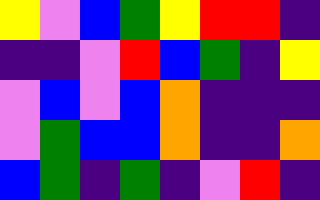[["yellow", "violet", "blue", "green", "yellow", "red", "red", "indigo"], ["indigo", "indigo", "violet", "red", "blue", "green", "indigo", "yellow"], ["violet", "blue", "violet", "blue", "orange", "indigo", "indigo", "indigo"], ["violet", "green", "blue", "blue", "orange", "indigo", "indigo", "orange"], ["blue", "green", "indigo", "green", "indigo", "violet", "red", "indigo"]]